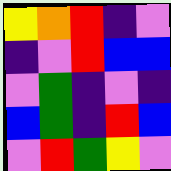[["yellow", "orange", "red", "indigo", "violet"], ["indigo", "violet", "red", "blue", "blue"], ["violet", "green", "indigo", "violet", "indigo"], ["blue", "green", "indigo", "red", "blue"], ["violet", "red", "green", "yellow", "violet"]]